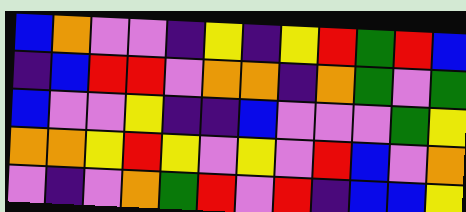[["blue", "orange", "violet", "violet", "indigo", "yellow", "indigo", "yellow", "red", "green", "red", "blue"], ["indigo", "blue", "red", "red", "violet", "orange", "orange", "indigo", "orange", "green", "violet", "green"], ["blue", "violet", "violet", "yellow", "indigo", "indigo", "blue", "violet", "violet", "violet", "green", "yellow"], ["orange", "orange", "yellow", "red", "yellow", "violet", "yellow", "violet", "red", "blue", "violet", "orange"], ["violet", "indigo", "violet", "orange", "green", "red", "violet", "red", "indigo", "blue", "blue", "yellow"]]